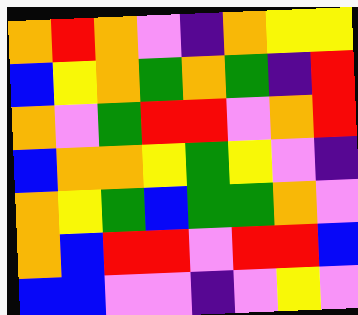[["orange", "red", "orange", "violet", "indigo", "orange", "yellow", "yellow"], ["blue", "yellow", "orange", "green", "orange", "green", "indigo", "red"], ["orange", "violet", "green", "red", "red", "violet", "orange", "red"], ["blue", "orange", "orange", "yellow", "green", "yellow", "violet", "indigo"], ["orange", "yellow", "green", "blue", "green", "green", "orange", "violet"], ["orange", "blue", "red", "red", "violet", "red", "red", "blue"], ["blue", "blue", "violet", "violet", "indigo", "violet", "yellow", "violet"]]